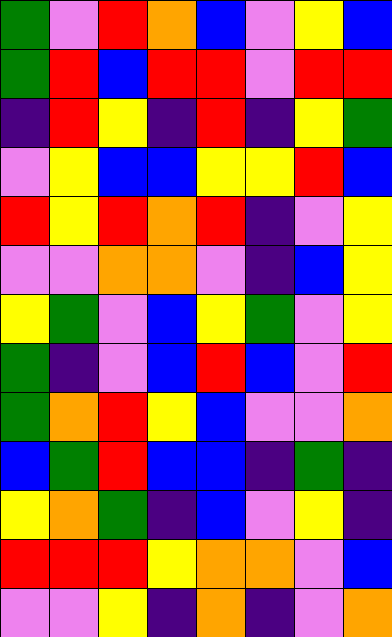[["green", "violet", "red", "orange", "blue", "violet", "yellow", "blue"], ["green", "red", "blue", "red", "red", "violet", "red", "red"], ["indigo", "red", "yellow", "indigo", "red", "indigo", "yellow", "green"], ["violet", "yellow", "blue", "blue", "yellow", "yellow", "red", "blue"], ["red", "yellow", "red", "orange", "red", "indigo", "violet", "yellow"], ["violet", "violet", "orange", "orange", "violet", "indigo", "blue", "yellow"], ["yellow", "green", "violet", "blue", "yellow", "green", "violet", "yellow"], ["green", "indigo", "violet", "blue", "red", "blue", "violet", "red"], ["green", "orange", "red", "yellow", "blue", "violet", "violet", "orange"], ["blue", "green", "red", "blue", "blue", "indigo", "green", "indigo"], ["yellow", "orange", "green", "indigo", "blue", "violet", "yellow", "indigo"], ["red", "red", "red", "yellow", "orange", "orange", "violet", "blue"], ["violet", "violet", "yellow", "indigo", "orange", "indigo", "violet", "orange"]]